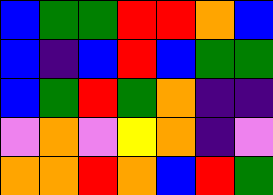[["blue", "green", "green", "red", "red", "orange", "blue"], ["blue", "indigo", "blue", "red", "blue", "green", "green"], ["blue", "green", "red", "green", "orange", "indigo", "indigo"], ["violet", "orange", "violet", "yellow", "orange", "indigo", "violet"], ["orange", "orange", "red", "orange", "blue", "red", "green"]]